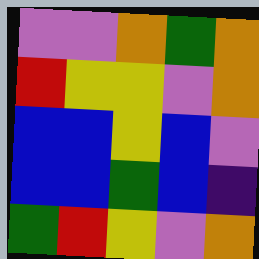[["violet", "violet", "orange", "green", "orange"], ["red", "yellow", "yellow", "violet", "orange"], ["blue", "blue", "yellow", "blue", "violet"], ["blue", "blue", "green", "blue", "indigo"], ["green", "red", "yellow", "violet", "orange"]]